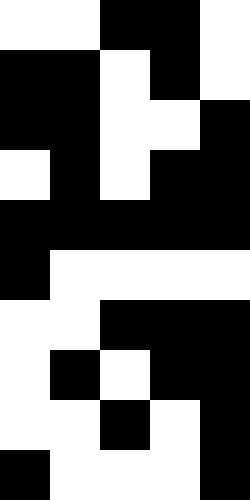[["white", "white", "black", "black", "white"], ["black", "black", "white", "black", "white"], ["black", "black", "white", "white", "black"], ["white", "black", "white", "black", "black"], ["black", "black", "black", "black", "black"], ["black", "white", "white", "white", "white"], ["white", "white", "black", "black", "black"], ["white", "black", "white", "black", "black"], ["white", "white", "black", "white", "black"], ["black", "white", "white", "white", "black"]]